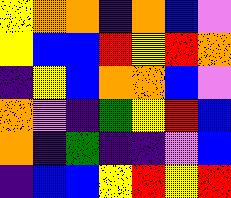[["yellow", "orange", "orange", "indigo", "orange", "blue", "violet"], ["yellow", "blue", "blue", "red", "yellow", "red", "orange"], ["indigo", "yellow", "blue", "orange", "orange", "blue", "violet"], ["orange", "violet", "indigo", "green", "yellow", "red", "blue"], ["orange", "indigo", "green", "indigo", "indigo", "violet", "blue"], ["indigo", "blue", "blue", "yellow", "red", "yellow", "red"]]